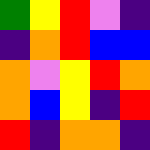[["green", "yellow", "red", "violet", "indigo"], ["indigo", "orange", "red", "blue", "blue"], ["orange", "violet", "yellow", "red", "orange"], ["orange", "blue", "yellow", "indigo", "red"], ["red", "indigo", "orange", "orange", "indigo"]]